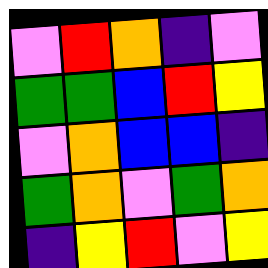[["violet", "red", "orange", "indigo", "violet"], ["green", "green", "blue", "red", "yellow"], ["violet", "orange", "blue", "blue", "indigo"], ["green", "orange", "violet", "green", "orange"], ["indigo", "yellow", "red", "violet", "yellow"]]